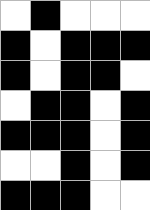[["white", "black", "white", "white", "white"], ["black", "white", "black", "black", "black"], ["black", "white", "black", "black", "white"], ["white", "black", "black", "white", "black"], ["black", "black", "black", "white", "black"], ["white", "white", "black", "white", "black"], ["black", "black", "black", "white", "white"]]